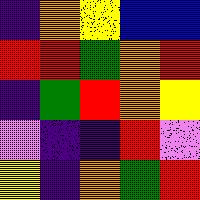[["indigo", "orange", "yellow", "blue", "blue"], ["red", "red", "green", "orange", "red"], ["indigo", "green", "red", "orange", "yellow"], ["violet", "indigo", "indigo", "red", "violet"], ["yellow", "indigo", "orange", "green", "red"]]